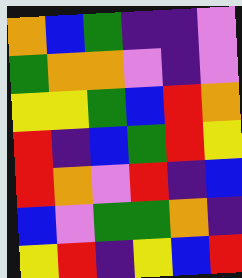[["orange", "blue", "green", "indigo", "indigo", "violet"], ["green", "orange", "orange", "violet", "indigo", "violet"], ["yellow", "yellow", "green", "blue", "red", "orange"], ["red", "indigo", "blue", "green", "red", "yellow"], ["red", "orange", "violet", "red", "indigo", "blue"], ["blue", "violet", "green", "green", "orange", "indigo"], ["yellow", "red", "indigo", "yellow", "blue", "red"]]